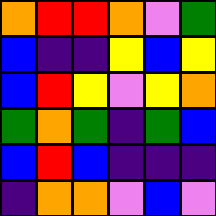[["orange", "red", "red", "orange", "violet", "green"], ["blue", "indigo", "indigo", "yellow", "blue", "yellow"], ["blue", "red", "yellow", "violet", "yellow", "orange"], ["green", "orange", "green", "indigo", "green", "blue"], ["blue", "red", "blue", "indigo", "indigo", "indigo"], ["indigo", "orange", "orange", "violet", "blue", "violet"]]